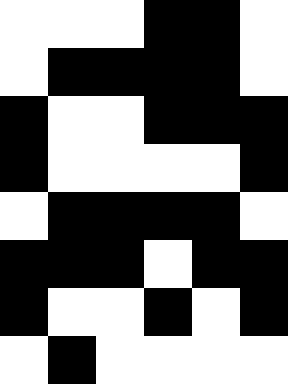[["white", "white", "white", "black", "black", "white"], ["white", "black", "black", "black", "black", "white"], ["black", "white", "white", "black", "black", "black"], ["black", "white", "white", "white", "white", "black"], ["white", "black", "black", "black", "black", "white"], ["black", "black", "black", "white", "black", "black"], ["black", "white", "white", "black", "white", "black"], ["white", "black", "white", "white", "white", "white"]]